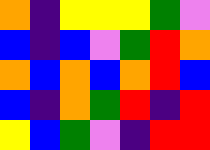[["orange", "indigo", "yellow", "yellow", "yellow", "green", "violet"], ["blue", "indigo", "blue", "violet", "green", "red", "orange"], ["orange", "blue", "orange", "blue", "orange", "red", "blue"], ["blue", "indigo", "orange", "green", "red", "indigo", "red"], ["yellow", "blue", "green", "violet", "indigo", "red", "red"]]